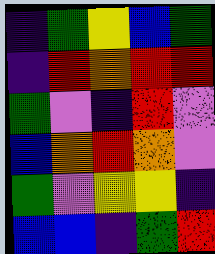[["indigo", "green", "yellow", "blue", "green"], ["indigo", "red", "orange", "red", "red"], ["green", "violet", "indigo", "red", "violet"], ["blue", "orange", "red", "orange", "violet"], ["green", "violet", "yellow", "yellow", "indigo"], ["blue", "blue", "indigo", "green", "red"]]